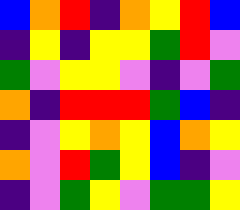[["blue", "orange", "red", "indigo", "orange", "yellow", "red", "blue"], ["indigo", "yellow", "indigo", "yellow", "yellow", "green", "red", "violet"], ["green", "violet", "yellow", "yellow", "violet", "indigo", "violet", "green"], ["orange", "indigo", "red", "red", "red", "green", "blue", "indigo"], ["indigo", "violet", "yellow", "orange", "yellow", "blue", "orange", "yellow"], ["orange", "violet", "red", "green", "yellow", "blue", "indigo", "violet"], ["indigo", "violet", "green", "yellow", "violet", "green", "green", "yellow"]]